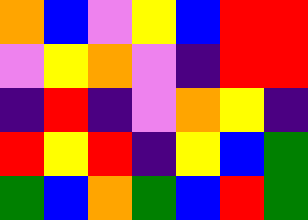[["orange", "blue", "violet", "yellow", "blue", "red", "red"], ["violet", "yellow", "orange", "violet", "indigo", "red", "red"], ["indigo", "red", "indigo", "violet", "orange", "yellow", "indigo"], ["red", "yellow", "red", "indigo", "yellow", "blue", "green"], ["green", "blue", "orange", "green", "blue", "red", "green"]]